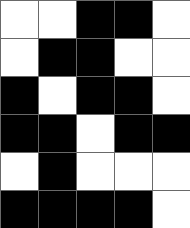[["white", "white", "black", "black", "white"], ["white", "black", "black", "white", "white"], ["black", "white", "black", "black", "white"], ["black", "black", "white", "black", "black"], ["white", "black", "white", "white", "white"], ["black", "black", "black", "black", "white"]]